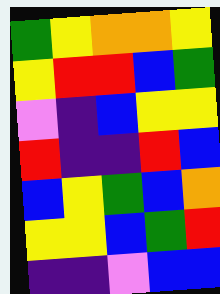[["green", "yellow", "orange", "orange", "yellow"], ["yellow", "red", "red", "blue", "green"], ["violet", "indigo", "blue", "yellow", "yellow"], ["red", "indigo", "indigo", "red", "blue"], ["blue", "yellow", "green", "blue", "orange"], ["yellow", "yellow", "blue", "green", "red"], ["indigo", "indigo", "violet", "blue", "blue"]]